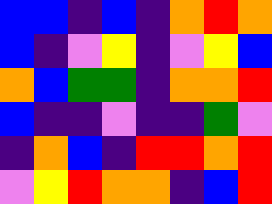[["blue", "blue", "indigo", "blue", "indigo", "orange", "red", "orange"], ["blue", "indigo", "violet", "yellow", "indigo", "violet", "yellow", "blue"], ["orange", "blue", "green", "green", "indigo", "orange", "orange", "red"], ["blue", "indigo", "indigo", "violet", "indigo", "indigo", "green", "violet"], ["indigo", "orange", "blue", "indigo", "red", "red", "orange", "red"], ["violet", "yellow", "red", "orange", "orange", "indigo", "blue", "red"]]